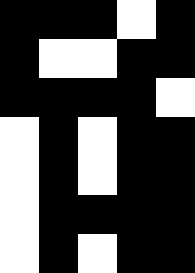[["black", "black", "black", "white", "black"], ["black", "white", "white", "black", "black"], ["black", "black", "black", "black", "white"], ["white", "black", "white", "black", "black"], ["white", "black", "white", "black", "black"], ["white", "black", "black", "black", "black"], ["white", "black", "white", "black", "black"]]